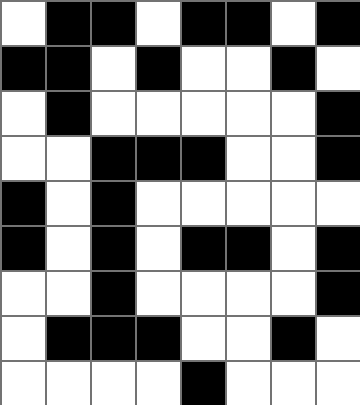[["white", "black", "black", "white", "black", "black", "white", "black"], ["black", "black", "white", "black", "white", "white", "black", "white"], ["white", "black", "white", "white", "white", "white", "white", "black"], ["white", "white", "black", "black", "black", "white", "white", "black"], ["black", "white", "black", "white", "white", "white", "white", "white"], ["black", "white", "black", "white", "black", "black", "white", "black"], ["white", "white", "black", "white", "white", "white", "white", "black"], ["white", "black", "black", "black", "white", "white", "black", "white"], ["white", "white", "white", "white", "black", "white", "white", "white"]]